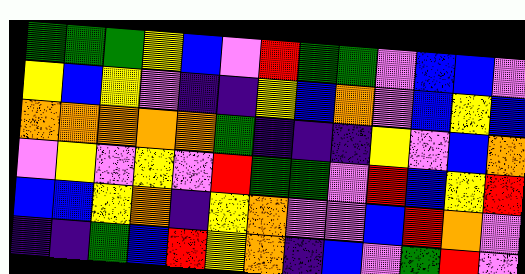[["green", "green", "green", "yellow", "blue", "violet", "red", "green", "green", "violet", "blue", "blue", "violet"], ["yellow", "blue", "yellow", "violet", "indigo", "indigo", "yellow", "blue", "orange", "violet", "blue", "yellow", "blue"], ["orange", "orange", "orange", "orange", "orange", "green", "indigo", "indigo", "indigo", "yellow", "violet", "blue", "orange"], ["violet", "yellow", "violet", "yellow", "violet", "red", "green", "green", "violet", "red", "blue", "yellow", "red"], ["blue", "blue", "yellow", "orange", "indigo", "yellow", "orange", "violet", "violet", "blue", "red", "orange", "violet"], ["indigo", "indigo", "green", "blue", "red", "yellow", "orange", "indigo", "blue", "violet", "green", "red", "violet"]]